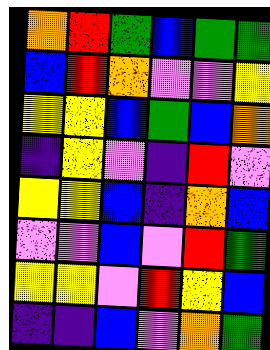[["orange", "red", "green", "blue", "green", "green"], ["blue", "red", "orange", "violet", "violet", "yellow"], ["yellow", "yellow", "blue", "green", "blue", "orange"], ["indigo", "yellow", "violet", "indigo", "red", "violet"], ["yellow", "yellow", "blue", "indigo", "orange", "blue"], ["violet", "violet", "blue", "violet", "red", "green"], ["yellow", "yellow", "violet", "red", "yellow", "blue"], ["indigo", "indigo", "blue", "violet", "orange", "green"]]